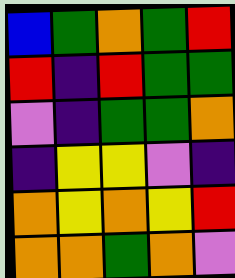[["blue", "green", "orange", "green", "red"], ["red", "indigo", "red", "green", "green"], ["violet", "indigo", "green", "green", "orange"], ["indigo", "yellow", "yellow", "violet", "indigo"], ["orange", "yellow", "orange", "yellow", "red"], ["orange", "orange", "green", "orange", "violet"]]